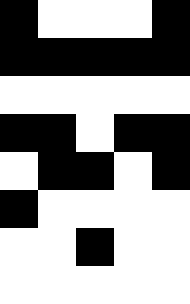[["black", "white", "white", "white", "black"], ["black", "black", "black", "black", "black"], ["white", "white", "white", "white", "white"], ["black", "black", "white", "black", "black"], ["white", "black", "black", "white", "black"], ["black", "white", "white", "white", "white"], ["white", "white", "black", "white", "white"], ["white", "white", "white", "white", "white"]]